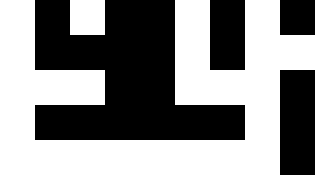[["white", "black", "white", "black", "black", "white", "black", "white", "black"], ["white", "black", "black", "black", "black", "white", "black", "white", "white"], ["white", "white", "white", "black", "black", "white", "white", "white", "black"], ["white", "black", "black", "black", "black", "black", "black", "white", "black"], ["white", "white", "white", "white", "white", "white", "white", "white", "black"]]